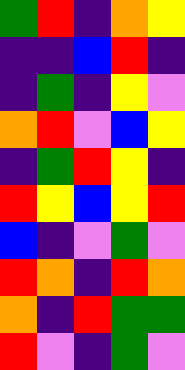[["green", "red", "indigo", "orange", "yellow"], ["indigo", "indigo", "blue", "red", "indigo"], ["indigo", "green", "indigo", "yellow", "violet"], ["orange", "red", "violet", "blue", "yellow"], ["indigo", "green", "red", "yellow", "indigo"], ["red", "yellow", "blue", "yellow", "red"], ["blue", "indigo", "violet", "green", "violet"], ["red", "orange", "indigo", "red", "orange"], ["orange", "indigo", "red", "green", "green"], ["red", "violet", "indigo", "green", "violet"]]